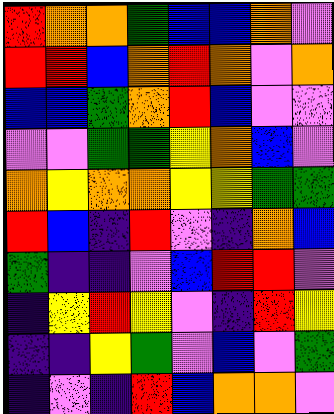[["red", "orange", "orange", "green", "blue", "blue", "orange", "violet"], ["red", "red", "blue", "orange", "red", "orange", "violet", "orange"], ["blue", "blue", "green", "orange", "red", "blue", "violet", "violet"], ["violet", "violet", "green", "green", "yellow", "orange", "blue", "violet"], ["orange", "yellow", "orange", "orange", "yellow", "yellow", "green", "green"], ["red", "blue", "indigo", "red", "violet", "indigo", "orange", "blue"], ["green", "indigo", "indigo", "violet", "blue", "red", "red", "violet"], ["indigo", "yellow", "red", "yellow", "violet", "indigo", "red", "yellow"], ["indigo", "indigo", "yellow", "green", "violet", "blue", "violet", "green"], ["indigo", "violet", "indigo", "red", "blue", "orange", "orange", "violet"]]